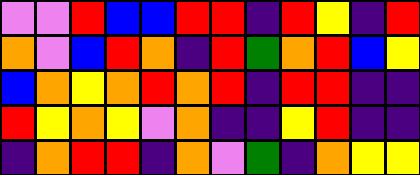[["violet", "violet", "red", "blue", "blue", "red", "red", "indigo", "red", "yellow", "indigo", "red"], ["orange", "violet", "blue", "red", "orange", "indigo", "red", "green", "orange", "red", "blue", "yellow"], ["blue", "orange", "yellow", "orange", "red", "orange", "red", "indigo", "red", "red", "indigo", "indigo"], ["red", "yellow", "orange", "yellow", "violet", "orange", "indigo", "indigo", "yellow", "red", "indigo", "indigo"], ["indigo", "orange", "red", "red", "indigo", "orange", "violet", "green", "indigo", "orange", "yellow", "yellow"]]